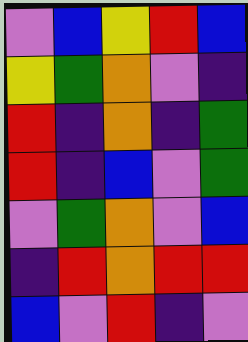[["violet", "blue", "yellow", "red", "blue"], ["yellow", "green", "orange", "violet", "indigo"], ["red", "indigo", "orange", "indigo", "green"], ["red", "indigo", "blue", "violet", "green"], ["violet", "green", "orange", "violet", "blue"], ["indigo", "red", "orange", "red", "red"], ["blue", "violet", "red", "indigo", "violet"]]